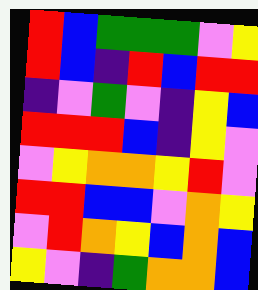[["red", "blue", "green", "green", "green", "violet", "yellow"], ["red", "blue", "indigo", "red", "blue", "red", "red"], ["indigo", "violet", "green", "violet", "indigo", "yellow", "blue"], ["red", "red", "red", "blue", "indigo", "yellow", "violet"], ["violet", "yellow", "orange", "orange", "yellow", "red", "violet"], ["red", "red", "blue", "blue", "violet", "orange", "yellow"], ["violet", "red", "orange", "yellow", "blue", "orange", "blue"], ["yellow", "violet", "indigo", "green", "orange", "orange", "blue"]]